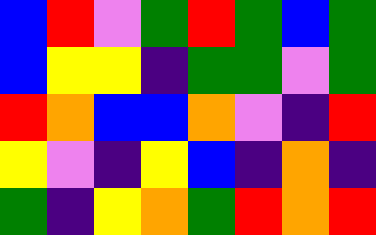[["blue", "red", "violet", "green", "red", "green", "blue", "green"], ["blue", "yellow", "yellow", "indigo", "green", "green", "violet", "green"], ["red", "orange", "blue", "blue", "orange", "violet", "indigo", "red"], ["yellow", "violet", "indigo", "yellow", "blue", "indigo", "orange", "indigo"], ["green", "indigo", "yellow", "orange", "green", "red", "orange", "red"]]